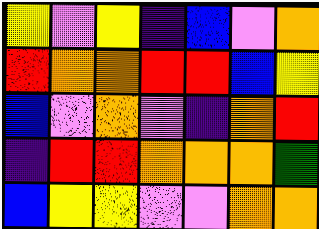[["yellow", "violet", "yellow", "indigo", "blue", "violet", "orange"], ["red", "orange", "orange", "red", "red", "blue", "yellow"], ["blue", "violet", "orange", "violet", "indigo", "orange", "red"], ["indigo", "red", "red", "orange", "orange", "orange", "green"], ["blue", "yellow", "yellow", "violet", "violet", "orange", "orange"]]